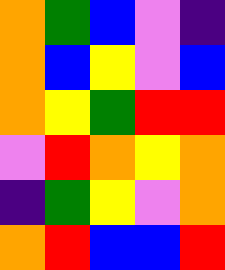[["orange", "green", "blue", "violet", "indigo"], ["orange", "blue", "yellow", "violet", "blue"], ["orange", "yellow", "green", "red", "red"], ["violet", "red", "orange", "yellow", "orange"], ["indigo", "green", "yellow", "violet", "orange"], ["orange", "red", "blue", "blue", "red"]]